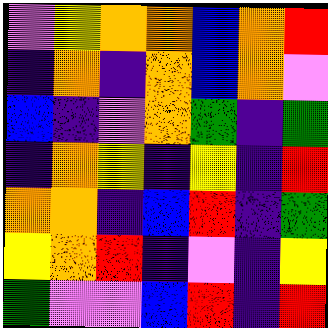[["violet", "yellow", "orange", "orange", "blue", "orange", "red"], ["indigo", "orange", "indigo", "orange", "blue", "orange", "violet"], ["blue", "indigo", "violet", "orange", "green", "indigo", "green"], ["indigo", "orange", "yellow", "indigo", "yellow", "indigo", "red"], ["orange", "orange", "indigo", "blue", "red", "indigo", "green"], ["yellow", "orange", "red", "indigo", "violet", "indigo", "yellow"], ["green", "violet", "violet", "blue", "red", "indigo", "red"]]